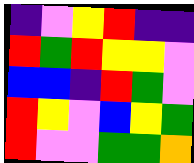[["indigo", "violet", "yellow", "red", "indigo", "indigo"], ["red", "green", "red", "yellow", "yellow", "violet"], ["blue", "blue", "indigo", "red", "green", "violet"], ["red", "yellow", "violet", "blue", "yellow", "green"], ["red", "violet", "violet", "green", "green", "orange"]]